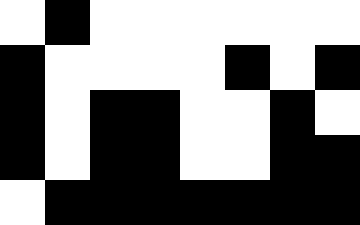[["white", "black", "white", "white", "white", "white", "white", "white"], ["black", "white", "white", "white", "white", "black", "white", "black"], ["black", "white", "black", "black", "white", "white", "black", "white"], ["black", "white", "black", "black", "white", "white", "black", "black"], ["white", "black", "black", "black", "black", "black", "black", "black"]]